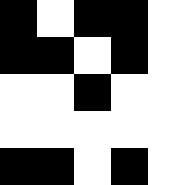[["black", "white", "black", "black", "white"], ["black", "black", "white", "black", "white"], ["white", "white", "black", "white", "white"], ["white", "white", "white", "white", "white"], ["black", "black", "white", "black", "white"]]